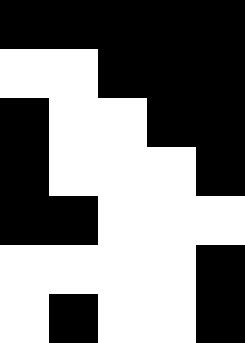[["black", "black", "black", "black", "black"], ["white", "white", "black", "black", "black"], ["black", "white", "white", "black", "black"], ["black", "white", "white", "white", "black"], ["black", "black", "white", "white", "white"], ["white", "white", "white", "white", "black"], ["white", "black", "white", "white", "black"]]